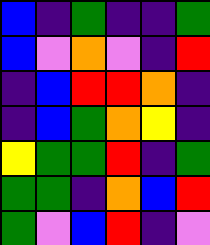[["blue", "indigo", "green", "indigo", "indigo", "green"], ["blue", "violet", "orange", "violet", "indigo", "red"], ["indigo", "blue", "red", "red", "orange", "indigo"], ["indigo", "blue", "green", "orange", "yellow", "indigo"], ["yellow", "green", "green", "red", "indigo", "green"], ["green", "green", "indigo", "orange", "blue", "red"], ["green", "violet", "blue", "red", "indigo", "violet"]]